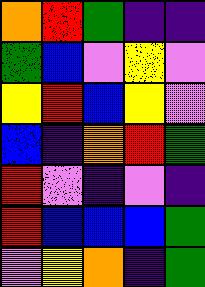[["orange", "red", "green", "indigo", "indigo"], ["green", "blue", "violet", "yellow", "violet"], ["yellow", "red", "blue", "yellow", "violet"], ["blue", "indigo", "orange", "red", "green"], ["red", "violet", "indigo", "violet", "indigo"], ["red", "blue", "blue", "blue", "green"], ["violet", "yellow", "orange", "indigo", "green"]]